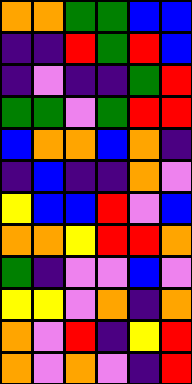[["orange", "orange", "green", "green", "blue", "blue"], ["indigo", "indigo", "red", "green", "red", "blue"], ["indigo", "violet", "indigo", "indigo", "green", "red"], ["green", "green", "violet", "green", "red", "red"], ["blue", "orange", "orange", "blue", "orange", "indigo"], ["indigo", "blue", "indigo", "indigo", "orange", "violet"], ["yellow", "blue", "blue", "red", "violet", "blue"], ["orange", "orange", "yellow", "red", "red", "orange"], ["green", "indigo", "violet", "violet", "blue", "violet"], ["yellow", "yellow", "violet", "orange", "indigo", "orange"], ["orange", "violet", "red", "indigo", "yellow", "red"], ["orange", "violet", "orange", "violet", "indigo", "red"]]